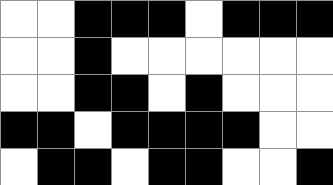[["white", "white", "black", "black", "black", "white", "black", "black", "black"], ["white", "white", "black", "white", "white", "white", "white", "white", "white"], ["white", "white", "black", "black", "white", "black", "white", "white", "white"], ["black", "black", "white", "black", "black", "black", "black", "white", "white"], ["white", "black", "black", "white", "black", "black", "white", "white", "black"]]